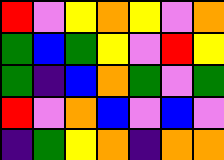[["red", "violet", "yellow", "orange", "yellow", "violet", "orange"], ["green", "blue", "green", "yellow", "violet", "red", "yellow"], ["green", "indigo", "blue", "orange", "green", "violet", "green"], ["red", "violet", "orange", "blue", "violet", "blue", "violet"], ["indigo", "green", "yellow", "orange", "indigo", "orange", "orange"]]